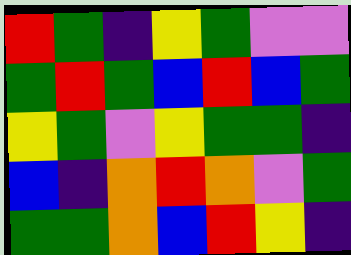[["red", "green", "indigo", "yellow", "green", "violet", "violet"], ["green", "red", "green", "blue", "red", "blue", "green"], ["yellow", "green", "violet", "yellow", "green", "green", "indigo"], ["blue", "indigo", "orange", "red", "orange", "violet", "green"], ["green", "green", "orange", "blue", "red", "yellow", "indigo"]]